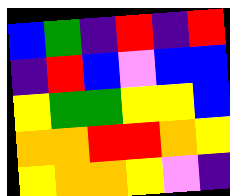[["blue", "green", "indigo", "red", "indigo", "red"], ["indigo", "red", "blue", "violet", "blue", "blue"], ["yellow", "green", "green", "yellow", "yellow", "blue"], ["orange", "orange", "red", "red", "orange", "yellow"], ["yellow", "orange", "orange", "yellow", "violet", "indigo"]]